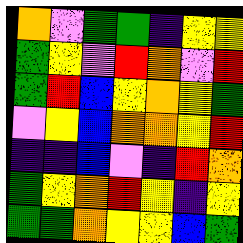[["orange", "violet", "green", "green", "indigo", "yellow", "yellow"], ["green", "yellow", "violet", "red", "orange", "violet", "red"], ["green", "red", "blue", "yellow", "orange", "yellow", "green"], ["violet", "yellow", "blue", "orange", "orange", "yellow", "red"], ["indigo", "indigo", "blue", "violet", "indigo", "red", "orange"], ["green", "yellow", "orange", "red", "yellow", "indigo", "yellow"], ["green", "green", "orange", "yellow", "yellow", "blue", "green"]]